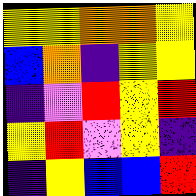[["yellow", "yellow", "orange", "orange", "yellow"], ["blue", "orange", "indigo", "yellow", "yellow"], ["indigo", "violet", "red", "yellow", "red"], ["yellow", "red", "violet", "yellow", "indigo"], ["indigo", "yellow", "blue", "blue", "red"]]